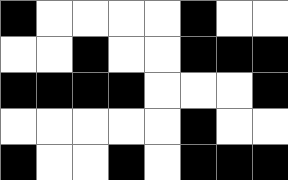[["black", "white", "white", "white", "white", "black", "white", "white"], ["white", "white", "black", "white", "white", "black", "black", "black"], ["black", "black", "black", "black", "white", "white", "white", "black"], ["white", "white", "white", "white", "white", "black", "white", "white"], ["black", "white", "white", "black", "white", "black", "black", "black"]]